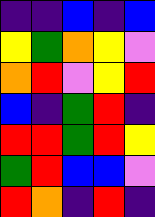[["indigo", "indigo", "blue", "indigo", "blue"], ["yellow", "green", "orange", "yellow", "violet"], ["orange", "red", "violet", "yellow", "red"], ["blue", "indigo", "green", "red", "indigo"], ["red", "red", "green", "red", "yellow"], ["green", "red", "blue", "blue", "violet"], ["red", "orange", "indigo", "red", "indigo"]]